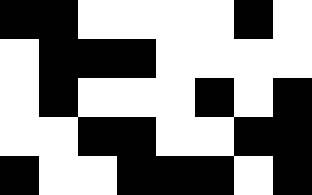[["black", "black", "white", "white", "white", "white", "black", "white"], ["white", "black", "black", "black", "white", "white", "white", "white"], ["white", "black", "white", "white", "white", "black", "white", "black"], ["white", "white", "black", "black", "white", "white", "black", "black"], ["black", "white", "white", "black", "black", "black", "white", "black"]]